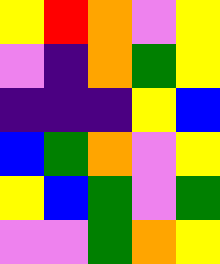[["yellow", "red", "orange", "violet", "yellow"], ["violet", "indigo", "orange", "green", "yellow"], ["indigo", "indigo", "indigo", "yellow", "blue"], ["blue", "green", "orange", "violet", "yellow"], ["yellow", "blue", "green", "violet", "green"], ["violet", "violet", "green", "orange", "yellow"]]